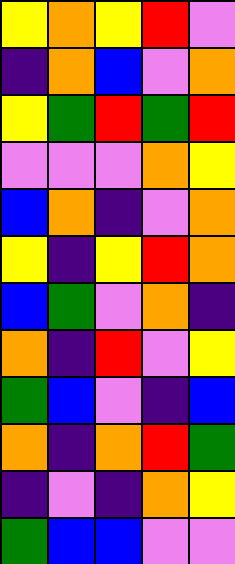[["yellow", "orange", "yellow", "red", "violet"], ["indigo", "orange", "blue", "violet", "orange"], ["yellow", "green", "red", "green", "red"], ["violet", "violet", "violet", "orange", "yellow"], ["blue", "orange", "indigo", "violet", "orange"], ["yellow", "indigo", "yellow", "red", "orange"], ["blue", "green", "violet", "orange", "indigo"], ["orange", "indigo", "red", "violet", "yellow"], ["green", "blue", "violet", "indigo", "blue"], ["orange", "indigo", "orange", "red", "green"], ["indigo", "violet", "indigo", "orange", "yellow"], ["green", "blue", "blue", "violet", "violet"]]